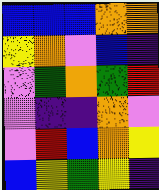[["blue", "blue", "blue", "orange", "orange"], ["yellow", "orange", "violet", "blue", "indigo"], ["violet", "green", "orange", "green", "red"], ["violet", "indigo", "indigo", "orange", "violet"], ["violet", "red", "blue", "orange", "yellow"], ["blue", "yellow", "green", "yellow", "indigo"]]